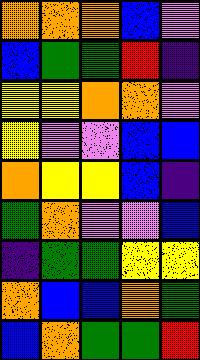[["orange", "orange", "orange", "blue", "violet"], ["blue", "green", "green", "red", "indigo"], ["yellow", "yellow", "orange", "orange", "violet"], ["yellow", "violet", "violet", "blue", "blue"], ["orange", "yellow", "yellow", "blue", "indigo"], ["green", "orange", "violet", "violet", "blue"], ["indigo", "green", "green", "yellow", "yellow"], ["orange", "blue", "blue", "orange", "green"], ["blue", "orange", "green", "green", "red"]]